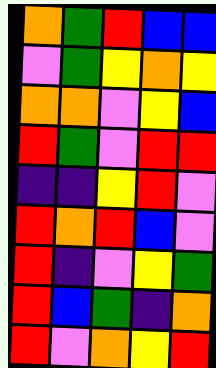[["orange", "green", "red", "blue", "blue"], ["violet", "green", "yellow", "orange", "yellow"], ["orange", "orange", "violet", "yellow", "blue"], ["red", "green", "violet", "red", "red"], ["indigo", "indigo", "yellow", "red", "violet"], ["red", "orange", "red", "blue", "violet"], ["red", "indigo", "violet", "yellow", "green"], ["red", "blue", "green", "indigo", "orange"], ["red", "violet", "orange", "yellow", "red"]]